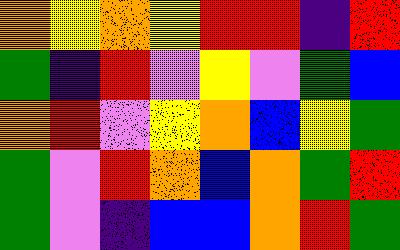[["orange", "yellow", "orange", "yellow", "red", "red", "indigo", "red"], ["green", "indigo", "red", "violet", "yellow", "violet", "green", "blue"], ["orange", "red", "violet", "yellow", "orange", "blue", "yellow", "green"], ["green", "violet", "red", "orange", "blue", "orange", "green", "red"], ["green", "violet", "indigo", "blue", "blue", "orange", "red", "green"]]